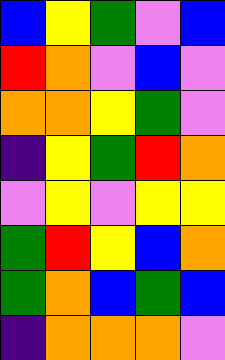[["blue", "yellow", "green", "violet", "blue"], ["red", "orange", "violet", "blue", "violet"], ["orange", "orange", "yellow", "green", "violet"], ["indigo", "yellow", "green", "red", "orange"], ["violet", "yellow", "violet", "yellow", "yellow"], ["green", "red", "yellow", "blue", "orange"], ["green", "orange", "blue", "green", "blue"], ["indigo", "orange", "orange", "orange", "violet"]]